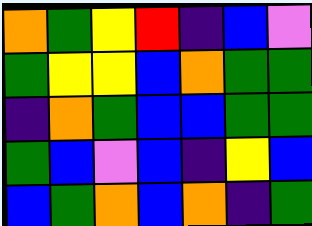[["orange", "green", "yellow", "red", "indigo", "blue", "violet"], ["green", "yellow", "yellow", "blue", "orange", "green", "green"], ["indigo", "orange", "green", "blue", "blue", "green", "green"], ["green", "blue", "violet", "blue", "indigo", "yellow", "blue"], ["blue", "green", "orange", "blue", "orange", "indigo", "green"]]